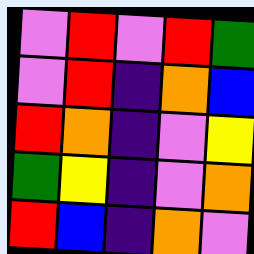[["violet", "red", "violet", "red", "green"], ["violet", "red", "indigo", "orange", "blue"], ["red", "orange", "indigo", "violet", "yellow"], ["green", "yellow", "indigo", "violet", "orange"], ["red", "blue", "indigo", "orange", "violet"]]